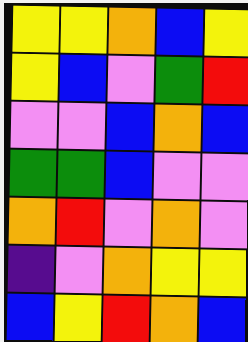[["yellow", "yellow", "orange", "blue", "yellow"], ["yellow", "blue", "violet", "green", "red"], ["violet", "violet", "blue", "orange", "blue"], ["green", "green", "blue", "violet", "violet"], ["orange", "red", "violet", "orange", "violet"], ["indigo", "violet", "orange", "yellow", "yellow"], ["blue", "yellow", "red", "orange", "blue"]]